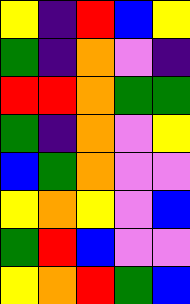[["yellow", "indigo", "red", "blue", "yellow"], ["green", "indigo", "orange", "violet", "indigo"], ["red", "red", "orange", "green", "green"], ["green", "indigo", "orange", "violet", "yellow"], ["blue", "green", "orange", "violet", "violet"], ["yellow", "orange", "yellow", "violet", "blue"], ["green", "red", "blue", "violet", "violet"], ["yellow", "orange", "red", "green", "blue"]]